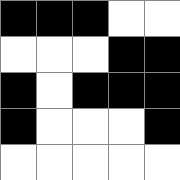[["black", "black", "black", "white", "white"], ["white", "white", "white", "black", "black"], ["black", "white", "black", "black", "black"], ["black", "white", "white", "white", "black"], ["white", "white", "white", "white", "white"]]